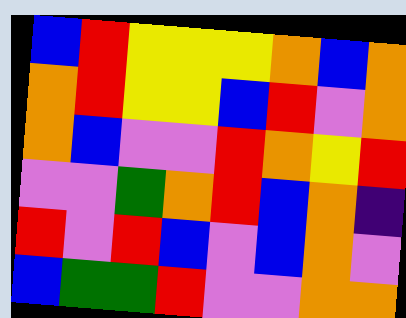[["blue", "red", "yellow", "yellow", "yellow", "orange", "blue", "orange"], ["orange", "red", "yellow", "yellow", "blue", "red", "violet", "orange"], ["orange", "blue", "violet", "violet", "red", "orange", "yellow", "red"], ["violet", "violet", "green", "orange", "red", "blue", "orange", "indigo"], ["red", "violet", "red", "blue", "violet", "blue", "orange", "violet"], ["blue", "green", "green", "red", "violet", "violet", "orange", "orange"]]